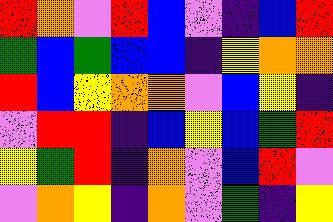[["red", "orange", "violet", "red", "blue", "violet", "indigo", "blue", "red"], ["green", "blue", "green", "blue", "blue", "indigo", "yellow", "orange", "orange"], ["red", "blue", "yellow", "orange", "orange", "violet", "blue", "yellow", "indigo"], ["violet", "red", "red", "indigo", "blue", "yellow", "blue", "green", "red"], ["yellow", "green", "red", "indigo", "orange", "violet", "blue", "red", "violet"], ["violet", "orange", "yellow", "indigo", "orange", "violet", "green", "indigo", "yellow"]]